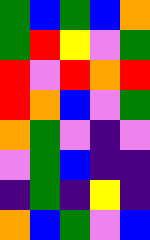[["green", "blue", "green", "blue", "orange"], ["green", "red", "yellow", "violet", "green"], ["red", "violet", "red", "orange", "red"], ["red", "orange", "blue", "violet", "green"], ["orange", "green", "violet", "indigo", "violet"], ["violet", "green", "blue", "indigo", "indigo"], ["indigo", "green", "indigo", "yellow", "indigo"], ["orange", "blue", "green", "violet", "blue"]]